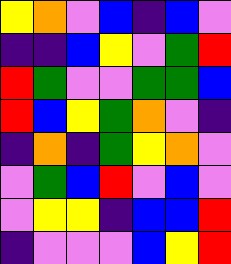[["yellow", "orange", "violet", "blue", "indigo", "blue", "violet"], ["indigo", "indigo", "blue", "yellow", "violet", "green", "red"], ["red", "green", "violet", "violet", "green", "green", "blue"], ["red", "blue", "yellow", "green", "orange", "violet", "indigo"], ["indigo", "orange", "indigo", "green", "yellow", "orange", "violet"], ["violet", "green", "blue", "red", "violet", "blue", "violet"], ["violet", "yellow", "yellow", "indigo", "blue", "blue", "red"], ["indigo", "violet", "violet", "violet", "blue", "yellow", "red"]]